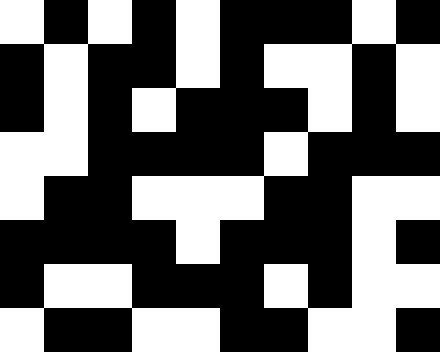[["white", "black", "white", "black", "white", "black", "black", "black", "white", "black"], ["black", "white", "black", "black", "white", "black", "white", "white", "black", "white"], ["black", "white", "black", "white", "black", "black", "black", "white", "black", "white"], ["white", "white", "black", "black", "black", "black", "white", "black", "black", "black"], ["white", "black", "black", "white", "white", "white", "black", "black", "white", "white"], ["black", "black", "black", "black", "white", "black", "black", "black", "white", "black"], ["black", "white", "white", "black", "black", "black", "white", "black", "white", "white"], ["white", "black", "black", "white", "white", "black", "black", "white", "white", "black"]]